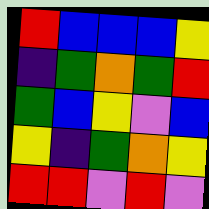[["red", "blue", "blue", "blue", "yellow"], ["indigo", "green", "orange", "green", "red"], ["green", "blue", "yellow", "violet", "blue"], ["yellow", "indigo", "green", "orange", "yellow"], ["red", "red", "violet", "red", "violet"]]